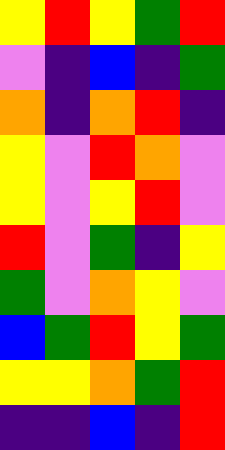[["yellow", "red", "yellow", "green", "red"], ["violet", "indigo", "blue", "indigo", "green"], ["orange", "indigo", "orange", "red", "indigo"], ["yellow", "violet", "red", "orange", "violet"], ["yellow", "violet", "yellow", "red", "violet"], ["red", "violet", "green", "indigo", "yellow"], ["green", "violet", "orange", "yellow", "violet"], ["blue", "green", "red", "yellow", "green"], ["yellow", "yellow", "orange", "green", "red"], ["indigo", "indigo", "blue", "indigo", "red"]]